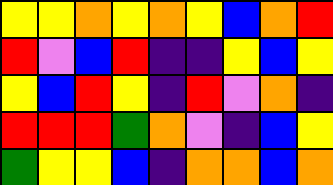[["yellow", "yellow", "orange", "yellow", "orange", "yellow", "blue", "orange", "red"], ["red", "violet", "blue", "red", "indigo", "indigo", "yellow", "blue", "yellow"], ["yellow", "blue", "red", "yellow", "indigo", "red", "violet", "orange", "indigo"], ["red", "red", "red", "green", "orange", "violet", "indigo", "blue", "yellow"], ["green", "yellow", "yellow", "blue", "indigo", "orange", "orange", "blue", "orange"]]